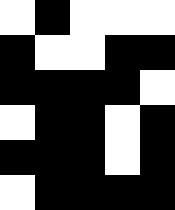[["white", "black", "white", "white", "white"], ["black", "white", "white", "black", "black"], ["black", "black", "black", "black", "white"], ["white", "black", "black", "white", "black"], ["black", "black", "black", "white", "black"], ["white", "black", "black", "black", "black"]]